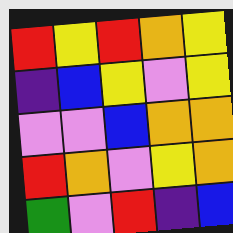[["red", "yellow", "red", "orange", "yellow"], ["indigo", "blue", "yellow", "violet", "yellow"], ["violet", "violet", "blue", "orange", "orange"], ["red", "orange", "violet", "yellow", "orange"], ["green", "violet", "red", "indigo", "blue"]]